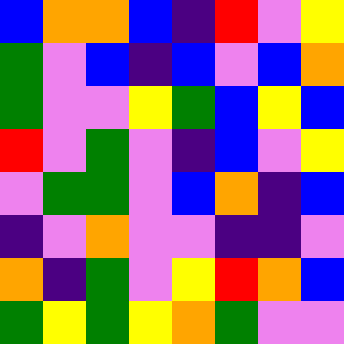[["blue", "orange", "orange", "blue", "indigo", "red", "violet", "yellow"], ["green", "violet", "blue", "indigo", "blue", "violet", "blue", "orange"], ["green", "violet", "violet", "yellow", "green", "blue", "yellow", "blue"], ["red", "violet", "green", "violet", "indigo", "blue", "violet", "yellow"], ["violet", "green", "green", "violet", "blue", "orange", "indigo", "blue"], ["indigo", "violet", "orange", "violet", "violet", "indigo", "indigo", "violet"], ["orange", "indigo", "green", "violet", "yellow", "red", "orange", "blue"], ["green", "yellow", "green", "yellow", "orange", "green", "violet", "violet"]]